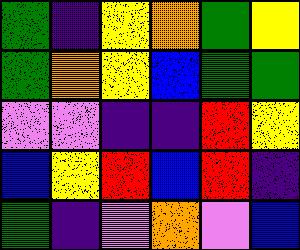[["green", "indigo", "yellow", "orange", "green", "yellow"], ["green", "orange", "yellow", "blue", "green", "green"], ["violet", "violet", "indigo", "indigo", "red", "yellow"], ["blue", "yellow", "red", "blue", "red", "indigo"], ["green", "indigo", "violet", "orange", "violet", "blue"]]